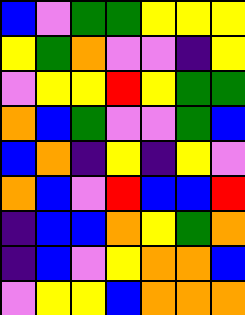[["blue", "violet", "green", "green", "yellow", "yellow", "yellow"], ["yellow", "green", "orange", "violet", "violet", "indigo", "yellow"], ["violet", "yellow", "yellow", "red", "yellow", "green", "green"], ["orange", "blue", "green", "violet", "violet", "green", "blue"], ["blue", "orange", "indigo", "yellow", "indigo", "yellow", "violet"], ["orange", "blue", "violet", "red", "blue", "blue", "red"], ["indigo", "blue", "blue", "orange", "yellow", "green", "orange"], ["indigo", "blue", "violet", "yellow", "orange", "orange", "blue"], ["violet", "yellow", "yellow", "blue", "orange", "orange", "orange"]]